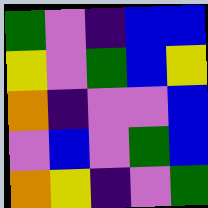[["green", "violet", "indigo", "blue", "blue"], ["yellow", "violet", "green", "blue", "yellow"], ["orange", "indigo", "violet", "violet", "blue"], ["violet", "blue", "violet", "green", "blue"], ["orange", "yellow", "indigo", "violet", "green"]]